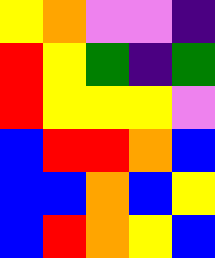[["yellow", "orange", "violet", "violet", "indigo"], ["red", "yellow", "green", "indigo", "green"], ["red", "yellow", "yellow", "yellow", "violet"], ["blue", "red", "red", "orange", "blue"], ["blue", "blue", "orange", "blue", "yellow"], ["blue", "red", "orange", "yellow", "blue"]]